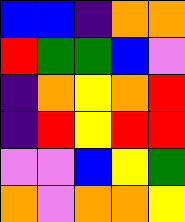[["blue", "blue", "indigo", "orange", "orange"], ["red", "green", "green", "blue", "violet"], ["indigo", "orange", "yellow", "orange", "red"], ["indigo", "red", "yellow", "red", "red"], ["violet", "violet", "blue", "yellow", "green"], ["orange", "violet", "orange", "orange", "yellow"]]